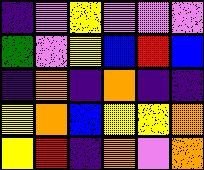[["indigo", "violet", "yellow", "violet", "violet", "violet"], ["green", "violet", "yellow", "blue", "red", "blue"], ["indigo", "orange", "indigo", "orange", "indigo", "indigo"], ["yellow", "orange", "blue", "yellow", "yellow", "orange"], ["yellow", "red", "indigo", "orange", "violet", "orange"]]